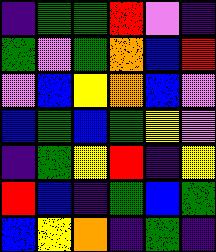[["indigo", "green", "green", "red", "violet", "indigo"], ["green", "violet", "green", "orange", "blue", "red"], ["violet", "blue", "yellow", "orange", "blue", "violet"], ["blue", "green", "blue", "green", "yellow", "violet"], ["indigo", "green", "yellow", "red", "indigo", "yellow"], ["red", "blue", "indigo", "green", "blue", "green"], ["blue", "yellow", "orange", "indigo", "green", "indigo"]]